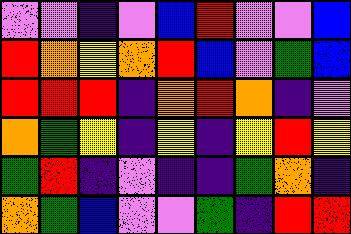[["violet", "violet", "indigo", "violet", "blue", "red", "violet", "violet", "blue"], ["red", "orange", "yellow", "orange", "red", "blue", "violet", "green", "blue"], ["red", "red", "red", "indigo", "orange", "red", "orange", "indigo", "violet"], ["orange", "green", "yellow", "indigo", "yellow", "indigo", "yellow", "red", "yellow"], ["green", "red", "indigo", "violet", "indigo", "indigo", "green", "orange", "indigo"], ["orange", "green", "blue", "violet", "violet", "green", "indigo", "red", "red"]]